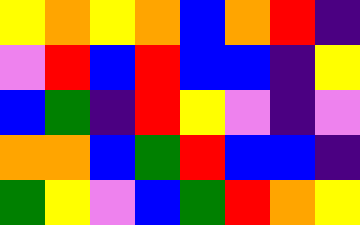[["yellow", "orange", "yellow", "orange", "blue", "orange", "red", "indigo"], ["violet", "red", "blue", "red", "blue", "blue", "indigo", "yellow"], ["blue", "green", "indigo", "red", "yellow", "violet", "indigo", "violet"], ["orange", "orange", "blue", "green", "red", "blue", "blue", "indigo"], ["green", "yellow", "violet", "blue", "green", "red", "orange", "yellow"]]